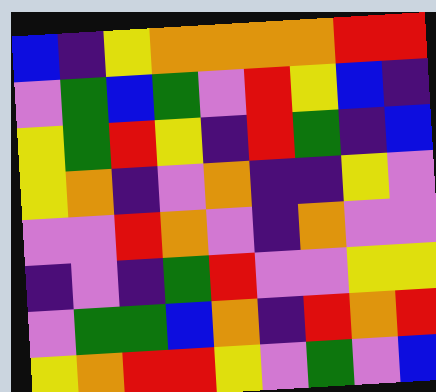[["blue", "indigo", "yellow", "orange", "orange", "orange", "orange", "red", "red"], ["violet", "green", "blue", "green", "violet", "red", "yellow", "blue", "indigo"], ["yellow", "green", "red", "yellow", "indigo", "red", "green", "indigo", "blue"], ["yellow", "orange", "indigo", "violet", "orange", "indigo", "indigo", "yellow", "violet"], ["violet", "violet", "red", "orange", "violet", "indigo", "orange", "violet", "violet"], ["indigo", "violet", "indigo", "green", "red", "violet", "violet", "yellow", "yellow"], ["violet", "green", "green", "blue", "orange", "indigo", "red", "orange", "red"], ["yellow", "orange", "red", "red", "yellow", "violet", "green", "violet", "blue"]]